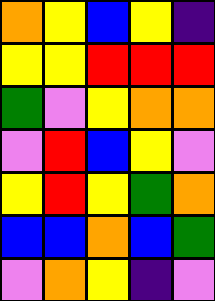[["orange", "yellow", "blue", "yellow", "indigo"], ["yellow", "yellow", "red", "red", "red"], ["green", "violet", "yellow", "orange", "orange"], ["violet", "red", "blue", "yellow", "violet"], ["yellow", "red", "yellow", "green", "orange"], ["blue", "blue", "orange", "blue", "green"], ["violet", "orange", "yellow", "indigo", "violet"]]